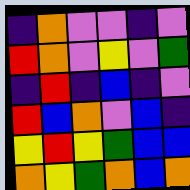[["indigo", "orange", "violet", "violet", "indigo", "violet"], ["red", "orange", "violet", "yellow", "violet", "green"], ["indigo", "red", "indigo", "blue", "indigo", "violet"], ["red", "blue", "orange", "violet", "blue", "indigo"], ["yellow", "red", "yellow", "green", "blue", "blue"], ["orange", "yellow", "green", "orange", "blue", "orange"]]